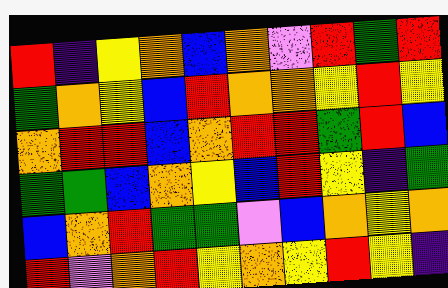[["red", "indigo", "yellow", "orange", "blue", "orange", "violet", "red", "green", "red"], ["green", "orange", "yellow", "blue", "red", "orange", "orange", "yellow", "red", "yellow"], ["orange", "red", "red", "blue", "orange", "red", "red", "green", "red", "blue"], ["green", "green", "blue", "orange", "yellow", "blue", "red", "yellow", "indigo", "green"], ["blue", "orange", "red", "green", "green", "violet", "blue", "orange", "yellow", "orange"], ["red", "violet", "orange", "red", "yellow", "orange", "yellow", "red", "yellow", "indigo"]]